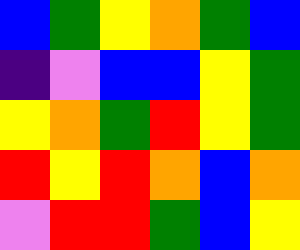[["blue", "green", "yellow", "orange", "green", "blue"], ["indigo", "violet", "blue", "blue", "yellow", "green"], ["yellow", "orange", "green", "red", "yellow", "green"], ["red", "yellow", "red", "orange", "blue", "orange"], ["violet", "red", "red", "green", "blue", "yellow"]]